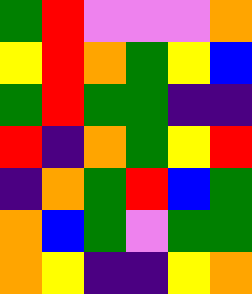[["green", "red", "violet", "violet", "violet", "orange"], ["yellow", "red", "orange", "green", "yellow", "blue"], ["green", "red", "green", "green", "indigo", "indigo"], ["red", "indigo", "orange", "green", "yellow", "red"], ["indigo", "orange", "green", "red", "blue", "green"], ["orange", "blue", "green", "violet", "green", "green"], ["orange", "yellow", "indigo", "indigo", "yellow", "orange"]]